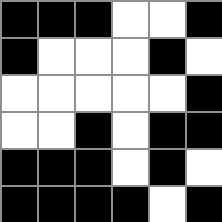[["black", "black", "black", "white", "white", "black"], ["black", "white", "white", "white", "black", "white"], ["white", "white", "white", "white", "white", "black"], ["white", "white", "black", "white", "black", "black"], ["black", "black", "black", "white", "black", "white"], ["black", "black", "black", "black", "white", "black"]]